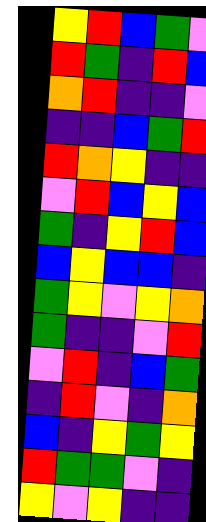[["yellow", "red", "blue", "green", "violet"], ["red", "green", "indigo", "red", "blue"], ["orange", "red", "indigo", "indigo", "violet"], ["indigo", "indigo", "blue", "green", "red"], ["red", "orange", "yellow", "indigo", "indigo"], ["violet", "red", "blue", "yellow", "blue"], ["green", "indigo", "yellow", "red", "blue"], ["blue", "yellow", "blue", "blue", "indigo"], ["green", "yellow", "violet", "yellow", "orange"], ["green", "indigo", "indigo", "violet", "red"], ["violet", "red", "indigo", "blue", "green"], ["indigo", "red", "violet", "indigo", "orange"], ["blue", "indigo", "yellow", "green", "yellow"], ["red", "green", "green", "violet", "indigo"], ["yellow", "violet", "yellow", "indigo", "indigo"]]